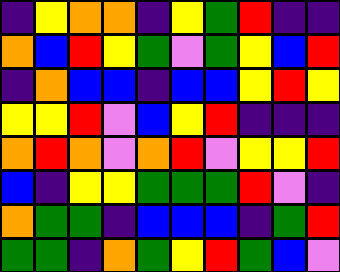[["indigo", "yellow", "orange", "orange", "indigo", "yellow", "green", "red", "indigo", "indigo"], ["orange", "blue", "red", "yellow", "green", "violet", "green", "yellow", "blue", "red"], ["indigo", "orange", "blue", "blue", "indigo", "blue", "blue", "yellow", "red", "yellow"], ["yellow", "yellow", "red", "violet", "blue", "yellow", "red", "indigo", "indigo", "indigo"], ["orange", "red", "orange", "violet", "orange", "red", "violet", "yellow", "yellow", "red"], ["blue", "indigo", "yellow", "yellow", "green", "green", "green", "red", "violet", "indigo"], ["orange", "green", "green", "indigo", "blue", "blue", "blue", "indigo", "green", "red"], ["green", "green", "indigo", "orange", "green", "yellow", "red", "green", "blue", "violet"]]